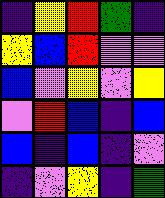[["indigo", "yellow", "red", "green", "indigo"], ["yellow", "blue", "red", "violet", "violet"], ["blue", "violet", "yellow", "violet", "yellow"], ["violet", "red", "blue", "indigo", "blue"], ["blue", "indigo", "blue", "indigo", "violet"], ["indigo", "violet", "yellow", "indigo", "green"]]